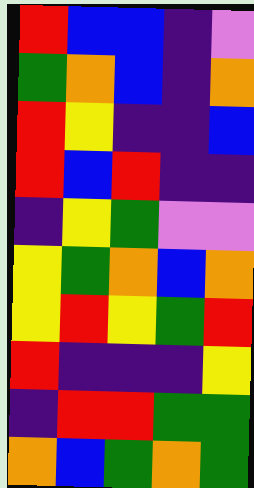[["red", "blue", "blue", "indigo", "violet"], ["green", "orange", "blue", "indigo", "orange"], ["red", "yellow", "indigo", "indigo", "blue"], ["red", "blue", "red", "indigo", "indigo"], ["indigo", "yellow", "green", "violet", "violet"], ["yellow", "green", "orange", "blue", "orange"], ["yellow", "red", "yellow", "green", "red"], ["red", "indigo", "indigo", "indigo", "yellow"], ["indigo", "red", "red", "green", "green"], ["orange", "blue", "green", "orange", "green"]]